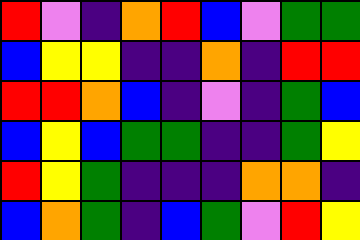[["red", "violet", "indigo", "orange", "red", "blue", "violet", "green", "green"], ["blue", "yellow", "yellow", "indigo", "indigo", "orange", "indigo", "red", "red"], ["red", "red", "orange", "blue", "indigo", "violet", "indigo", "green", "blue"], ["blue", "yellow", "blue", "green", "green", "indigo", "indigo", "green", "yellow"], ["red", "yellow", "green", "indigo", "indigo", "indigo", "orange", "orange", "indigo"], ["blue", "orange", "green", "indigo", "blue", "green", "violet", "red", "yellow"]]